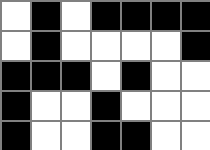[["white", "black", "white", "black", "black", "black", "black"], ["white", "black", "white", "white", "white", "white", "black"], ["black", "black", "black", "white", "black", "white", "white"], ["black", "white", "white", "black", "white", "white", "white"], ["black", "white", "white", "black", "black", "white", "white"]]